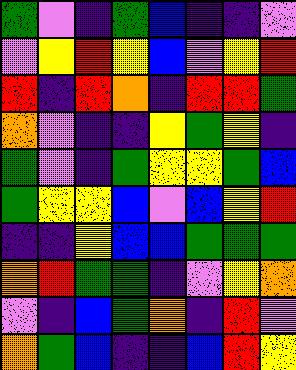[["green", "violet", "indigo", "green", "blue", "indigo", "indigo", "violet"], ["violet", "yellow", "red", "yellow", "blue", "violet", "yellow", "red"], ["red", "indigo", "red", "orange", "indigo", "red", "red", "green"], ["orange", "violet", "indigo", "indigo", "yellow", "green", "yellow", "indigo"], ["green", "violet", "indigo", "green", "yellow", "yellow", "green", "blue"], ["green", "yellow", "yellow", "blue", "violet", "blue", "yellow", "red"], ["indigo", "indigo", "yellow", "blue", "blue", "green", "green", "green"], ["orange", "red", "green", "green", "indigo", "violet", "yellow", "orange"], ["violet", "indigo", "blue", "green", "orange", "indigo", "red", "violet"], ["orange", "green", "blue", "indigo", "indigo", "blue", "red", "yellow"]]